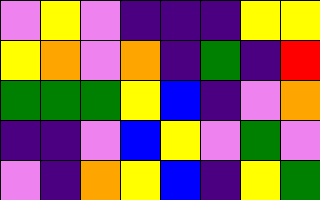[["violet", "yellow", "violet", "indigo", "indigo", "indigo", "yellow", "yellow"], ["yellow", "orange", "violet", "orange", "indigo", "green", "indigo", "red"], ["green", "green", "green", "yellow", "blue", "indigo", "violet", "orange"], ["indigo", "indigo", "violet", "blue", "yellow", "violet", "green", "violet"], ["violet", "indigo", "orange", "yellow", "blue", "indigo", "yellow", "green"]]